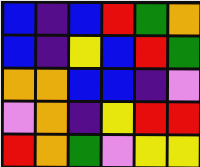[["blue", "indigo", "blue", "red", "green", "orange"], ["blue", "indigo", "yellow", "blue", "red", "green"], ["orange", "orange", "blue", "blue", "indigo", "violet"], ["violet", "orange", "indigo", "yellow", "red", "red"], ["red", "orange", "green", "violet", "yellow", "yellow"]]